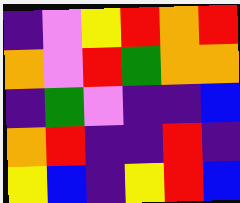[["indigo", "violet", "yellow", "red", "orange", "red"], ["orange", "violet", "red", "green", "orange", "orange"], ["indigo", "green", "violet", "indigo", "indigo", "blue"], ["orange", "red", "indigo", "indigo", "red", "indigo"], ["yellow", "blue", "indigo", "yellow", "red", "blue"]]